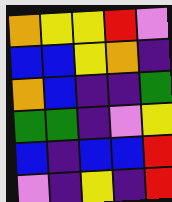[["orange", "yellow", "yellow", "red", "violet"], ["blue", "blue", "yellow", "orange", "indigo"], ["orange", "blue", "indigo", "indigo", "green"], ["green", "green", "indigo", "violet", "yellow"], ["blue", "indigo", "blue", "blue", "red"], ["violet", "indigo", "yellow", "indigo", "red"]]